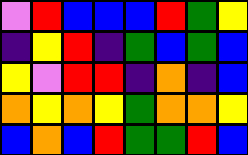[["violet", "red", "blue", "blue", "blue", "red", "green", "yellow"], ["indigo", "yellow", "red", "indigo", "green", "blue", "green", "blue"], ["yellow", "violet", "red", "red", "indigo", "orange", "indigo", "blue"], ["orange", "yellow", "orange", "yellow", "green", "orange", "orange", "yellow"], ["blue", "orange", "blue", "red", "green", "green", "red", "blue"]]